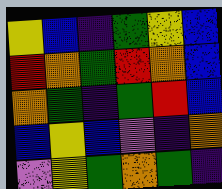[["yellow", "blue", "indigo", "green", "yellow", "blue"], ["red", "orange", "green", "red", "orange", "blue"], ["orange", "green", "indigo", "green", "red", "blue"], ["blue", "yellow", "blue", "violet", "indigo", "orange"], ["violet", "yellow", "green", "orange", "green", "indigo"]]